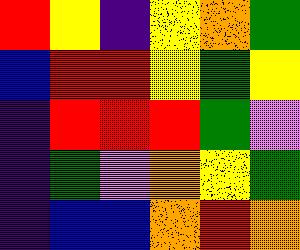[["red", "yellow", "indigo", "yellow", "orange", "green"], ["blue", "red", "red", "yellow", "green", "yellow"], ["indigo", "red", "red", "red", "green", "violet"], ["indigo", "green", "violet", "orange", "yellow", "green"], ["indigo", "blue", "blue", "orange", "red", "orange"]]